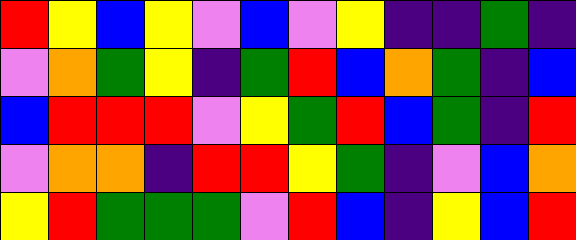[["red", "yellow", "blue", "yellow", "violet", "blue", "violet", "yellow", "indigo", "indigo", "green", "indigo"], ["violet", "orange", "green", "yellow", "indigo", "green", "red", "blue", "orange", "green", "indigo", "blue"], ["blue", "red", "red", "red", "violet", "yellow", "green", "red", "blue", "green", "indigo", "red"], ["violet", "orange", "orange", "indigo", "red", "red", "yellow", "green", "indigo", "violet", "blue", "orange"], ["yellow", "red", "green", "green", "green", "violet", "red", "blue", "indigo", "yellow", "blue", "red"]]